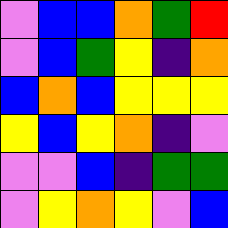[["violet", "blue", "blue", "orange", "green", "red"], ["violet", "blue", "green", "yellow", "indigo", "orange"], ["blue", "orange", "blue", "yellow", "yellow", "yellow"], ["yellow", "blue", "yellow", "orange", "indigo", "violet"], ["violet", "violet", "blue", "indigo", "green", "green"], ["violet", "yellow", "orange", "yellow", "violet", "blue"]]